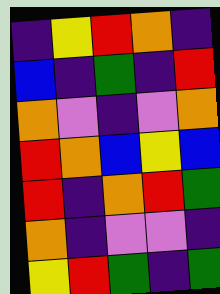[["indigo", "yellow", "red", "orange", "indigo"], ["blue", "indigo", "green", "indigo", "red"], ["orange", "violet", "indigo", "violet", "orange"], ["red", "orange", "blue", "yellow", "blue"], ["red", "indigo", "orange", "red", "green"], ["orange", "indigo", "violet", "violet", "indigo"], ["yellow", "red", "green", "indigo", "green"]]